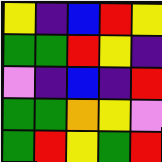[["yellow", "indigo", "blue", "red", "yellow"], ["green", "green", "red", "yellow", "indigo"], ["violet", "indigo", "blue", "indigo", "red"], ["green", "green", "orange", "yellow", "violet"], ["green", "red", "yellow", "green", "red"]]